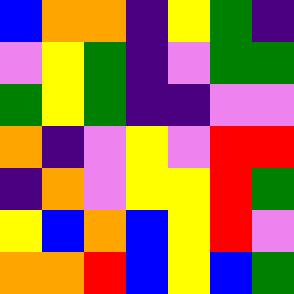[["blue", "orange", "orange", "indigo", "yellow", "green", "indigo"], ["violet", "yellow", "green", "indigo", "violet", "green", "green"], ["green", "yellow", "green", "indigo", "indigo", "violet", "violet"], ["orange", "indigo", "violet", "yellow", "violet", "red", "red"], ["indigo", "orange", "violet", "yellow", "yellow", "red", "green"], ["yellow", "blue", "orange", "blue", "yellow", "red", "violet"], ["orange", "orange", "red", "blue", "yellow", "blue", "green"]]